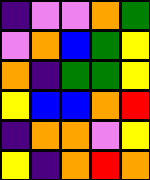[["indigo", "violet", "violet", "orange", "green"], ["violet", "orange", "blue", "green", "yellow"], ["orange", "indigo", "green", "green", "yellow"], ["yellow", "blue", "blue", "orange", "red"], ["indigo", "orange", "orange", "violet", "yellow"], ["yellow", "indigo", "orange", "red", "orange"]]